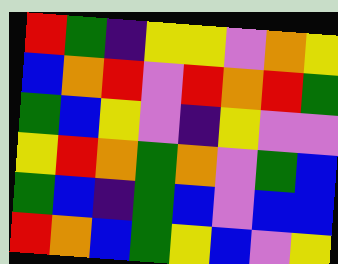[["red", "green", "indigo", "yellow", "yellow", "violet", "orange", "yellow"], ["blue", "orange", "red", "violet", "red", "orange", "red", "green"], ["green", "blue", "yellow", "violet", "indigo", "yellow", "violet", "violet"], ["yellow", "red", "orange", "green", "orange", "violet", "green", "blue"], ["green", "blue", "indigo", "green", "blue", "violet", "blue", "blue"], ["red", "orange", "blue", "green", "yellow", "blue", "violet", "yellow"]]